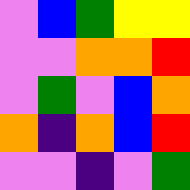[["violet", "blue", "green", "yellow", "yellow"], ["violet", "violet", "orange", "orange", "red"], ["violet", "green", "violet", "blue", "orange"], ["orange", "indigo", "orange", "blue", "red"], ["violet", "violet", "indigo", "violet", "green"]]